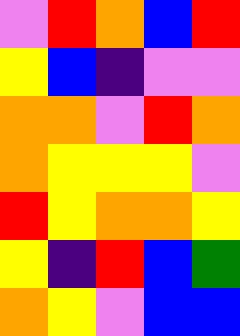[["violet", "red", "orange", "blue", "red"], ["yellow", "blue", "indigo", "violet", "violet"], ["orange", "orange", "violet", "red", "orange"], ["orange", "yellow", "yellow", "yellow", "violet"], ["red", "yellow", "orange", "orange", "yellow"], ["yellow", "indigo", "red", "blue", "green"], ["orange", "yellow", "violet", "blue", "blue"]]